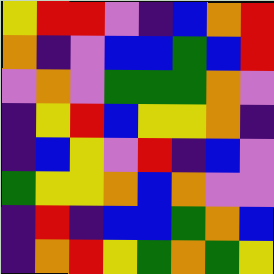[["yellow", "red", "red", "violet", "indigo", "blue", "orange", "red"], ["orange", "indigo", "violet", "blue", "blue", "green", "blue", "red"], ["violet", "orange", "violet", "green", "green", "green", "orange", "violet"], ["indigo", "yellow", "red", "blue", "yellow", "yellow", "orange", "indigo"], ["indigo", "blue", "yellow", "violet", "red", "indigo", "blue", "violet"], ["green", "yellow", "yellow", "orange", "blue", "orange", "violet", "violet"], ["indigo", "red", "indigo", "blue", "blue", "green", "orange", "blue"], ["indigo", "orange", "red", "yellow", "green", "orange", "green", "yellow"]]